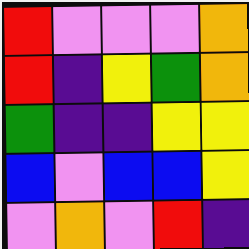[["red", "violet", "violet", "violet", "orange"], ["red", "indigo", "yellow", "green", "orange"], ["green", "indigo", "indigo", "yellow", "yellow"], ["blue", "violet", "blue", "blue", "yellow"], ["violet", "orange", "violet", "red", "indigo"]]